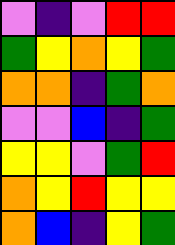[["violet", "indigo", "violet", "red", "red"], ["green", "yellow", "orange", "yellow", "green"], ["orange", "orange", "indigo", "green", "orange"], ["violet", "violet", "blue", "indigo", "green"], ["yellow", "yellow", "violet", "green", "red"], ["orange", "yellow", "red", "yellow", "yellow"], ["orange", "blue", "indigo", "yellow", "green"]]